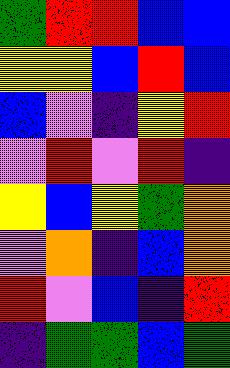[["green", "red", "red", "blue", "blue"], ["yellow", "yellow", "blue", "red", "blue"], ["blue", "violet", "indigo", "yellow", "red"], ["violet", "red", "violet", "red", "indigo"], ["yellow", "blue", "yellow", "green", "orange"], ["violet", "orange", "indigo", "blue", "orange"], ["red", "violet", "blue", "indigo", "red"], ["indigo", "green", "green", "blue", "green"]]